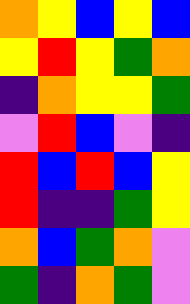[["orange", "yellow", "blue", "yellow", "blue"], ["yellow", "red", "yellow", "green", "orange"], ["indigo", "orange", "yellow", "yellow", "green"], ["violet", "red", "blue", "violet", "indigo"], ["red", "blue", "red", "blue", "yellow"], ["red", "indigo", "indigo", "green", "yellow"], ["orange", "blue", "green", "orange", "violet"], ["green", "indigo", "orange", "green", "violet"]]